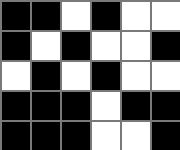[["black", "black", "white", "black", "white", "white"], ["black", "white", "black", "white", "white", "black"], ["white", "black", "white", "black", "white", "white"], ["black", "black", "black", "white", "black", "black"], ["black", "black", "black", "white", "white", "black"]]